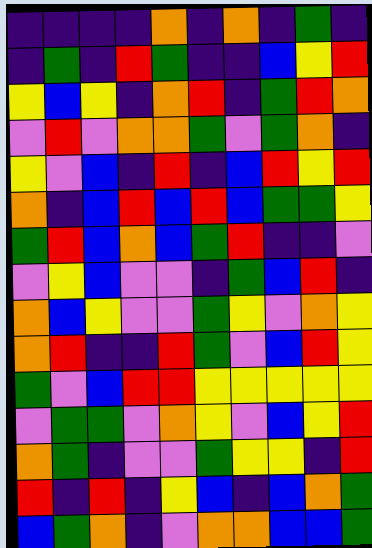[["indigo", "indigo", "indigo", "indigo", "orange", "indigo", "orange", "indigo", "green", "indigo"], ["indigo", "green", "indigo", "red", "green", "indigo", "indigo", "blue", "yellow", "red"], ["yellow", "blue", "yellow", "indigo", "orange", "red", "indigo", "green", "red", "orange"], ["violet", "red", "violet", "orange", "orange", "green", "violet", "green", "orange", "indigo"], ["yellow", "violet", "blue", "indigo", "red", "indigo", "blue", "red", "yellow", "red"], ["orange", "indigo", "blue", "red", "blue", "red", "blue", "green", "green", "yellow"], ["green", "red", "blue", "orange", "blue", "green", "red", "indigo", "indigo", "violet"], ["violet", "yellow", "blue", "violet", "violet", "indigo", "green", "blue", "red", "indigo"], ["orange", "blue", "yellow", "violet", "violet", "green", "yellow", "violet", "orange", "yellow"], ["orange", "red", "indigo", "indigo", "red", "green", "violet", "blue", "red", "yellow"], ["green", "violet", "blue", "red", "red", "yellow", "yellow", "yellow", "yellow", "yellow"], ["violet", "green", "green", "violet", "orange", "yellow", "violet", "blue", "yellow", "red"], ["orange", "green", "indigo", "violet", "violet", "green", "yellow", "yellow", "indigo", "red"], ["red", "indigo", "red", "indigo", "yellow", "blue", "indigo", "blue", "orange", "green"], ["blue", "green", "orange", "indigo", "violet", "orange", "orange", "blue", "blue", "green"]]